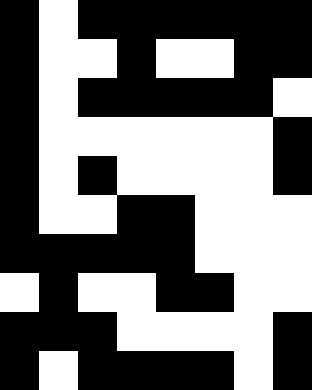[["black", "white", "black", "black", "black", "black", "black", "black"], ["black", "white", "white", "black", "white", "white", "black", "black"], ["black", "white", "black", "black", "black", "black", "black", "white"], ["black", "white", "white", "white", "white", "white", "white", "black"], ["black", "white", "black", "white", "white", "white", "white", "black"], ["black", "white", "white", "black", "black", "white", "white", "white"], ["black", "black", "black", "black", "black", "white", "white", "white"], ["white", "black", "white", "white", "black", "black", "white", "white"], ["black", "black", "black", "white", "white", "white", "white", "black"], ["black", "white", "black", "black", "black", "black", "white", "black"]]